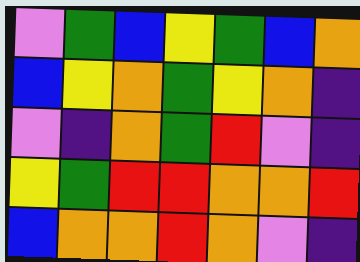[["violet", "green", "blue", "yellow", "green", "blue", "orange"], ["blue", "yellow", "orange", "green", "yellow", "orange", "indigo"], ["violet", "indigo", "orange", "green", "red", "violet", "indigo"], ["yellow", "green", "red", "red", "orange", "orange", "red"], ["blue", "orange", "orange", "red", "orange", "violet", "indigo"]]